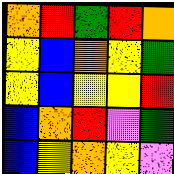[["orange", "red", "green", "red", "orange"], ["yellow", "blue", "orange", "yellow", "green"], ["yellow", "blue", "yellow", "yellow", "red"], ["blue", "orange", "red", "violet", "green"], ["blue", "yellow", "orange", "yellow", "violet"]]